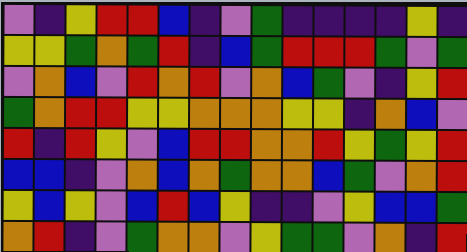[["violet", "indigo", "yellow", "red", "red", "blue", "indigo", "violet", "green", "indigo", "indigo", "indigo", "indigo", "yellow", "indigo"], ["yellow", "yellow", "green", "orange", "green", "red", "indigo", "blue", "green", "red", "red", "red", "green", "violet", "green"], ["violet", "orange", "blue", "violet", "red", "orange", "red", "violet", "orange", "blue", "green", "violet", "indigo", "yellow", "red"], ["green", "orange", "red", "red", "yellow", "yellow", "orange", "orange", "orange", "yellow", "yellow", "indigo", "orange", "blue", "violet"], ["red", "indigo", "red", "yellow", "violet", "blue", "red", "red", "orange", "orange", "red", "yellow", "green", "yellow", "red"], ["blue", "blue", "indigo", "violet", "orange", "blue", "orange", "green", "orange", "orange", "blue", "green", "violet", "orange", "red"], ["yellow", "blue", "yellow", "violet", "blue", "red", "blue", "yellow", "indigo", "indigo", "violet", "yellow", "blue", "blue", "green"], ["orange", "red", "indigo", "violet", "green", "orange", "orange", "violet", "yellow", "green", "green", "violet", "orange", "indigo", "red"]]